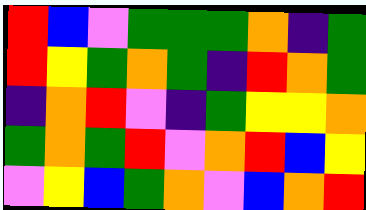[["red", "blue", "violet", "green", "green", "green", "orange", "indigo", "green"], ["red", "yellow", "green", "orange", "green", "indigo", "red", "orange", "green"], ["indigo", "orange", "red", "violet", "indigo", "green", "yellow", "yellow", "orange"], ["green", "orange", "green", "red", "violet", "orange", "red", "blue", "yellow"], ["violet", "yellow", "blue", "green", "orange", "violet", "blue", "orange", "red"]]